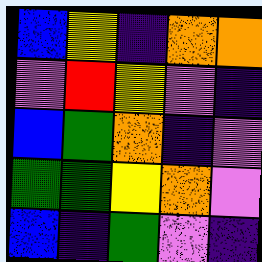[["blue", "yellow", "indigo", "orange", "orange"], ["violet", "red", "yellow", "violet", "indigo"], ["blue", "green", "orange", "indigo", "violet"], ["green", "green", "yellow", "orange", "violet"], ["blue", "indigo", "green", "violet", "indigo"]]